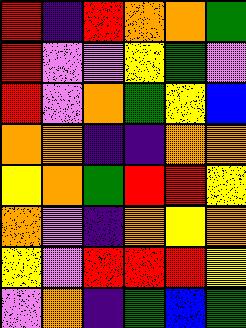[["red", "indigo", "red", "orange", "orange", "green"], ["red", "violet", "violet", "yellow", "green", "violet"], ["red", "violet", "orange", "green", "yellow", "blue"], ["orange", "orange", "indigo", "indigo", "orange", "orange"], ["yellow", "orange", "green", "red", "red", "yellow"], ["orange", "violet", "indigo", "orange", "yellow", "orange"], ["yellow", "violet", "red", "red", "red", "yellow"], ["violet", "orange", "indigo", "green", "blue", "green"]]